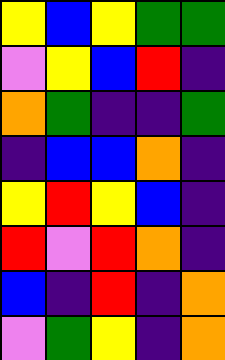[["yellow", "blue", "yellow", "green", "green"], ["violet", "yellow", "blue", "red", "indigo"], ["orange", "green", "indigo", "indigo", "green"], ["indigo", "blue", "blue", "orange", "indigo"], ["yellow", "red", "yellow", "blue", "indigo"], ["red", "violet", "red", "orange", "indigo"], ["blue", "indigo", "red", "indigo", "orange"], ["violet", "green", "yellow", "indigo", "orange"]]